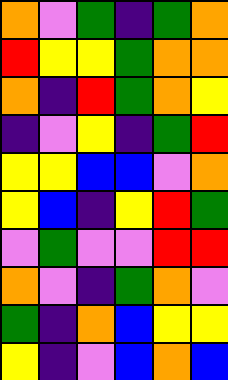[["orange", "violet", "green", "indigo", "green", "orange"], ["red", "yellow", "yellow", "green", "orange", "orange"], ["orange", "indigo", "red", "green", "orange", "yellow"], ["indigo", "violet", "yellow", "indigo", "green", "red"], ["yellow", "yellow", "blue", "blue", "violet", "orange"], ["yellow", "blue", "indigo", "yellow", "red", "green"], ["violet", "green", "violet", "violet", "red", "red"], ["orange", "violet", "indigo", "green", "orange", "violet"], ["green", "indigo", "orange", "blue", "yellow", "yellow"], ["yellow", "indigo", "violet", "blue", "orange", "blue"]]